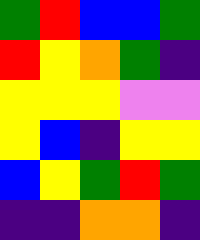[["green", "red", "blue", "blue", "green"], ["red", "yellow", "orange", "green", "indigo"], ["yellow", "yellow", "yellow", "violet", "violet"], ["yellow", "blue", "indigo", "yellow", "yellow"], ["blue", "yellow", "green", "red", "green"], ["indigo", "indigo", "orange", "orange", "indigo"]]